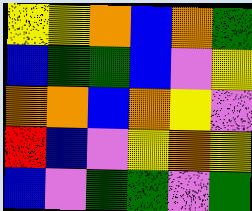[["yellow", "yellow", "orange", "blue", "orange", "green"], ["blue", "green", "green", "blue", "violet", "yellow"], ["orange", "orange", "blue", "orange", "yellow", "violet"], ["red", "blue", "violet", "yellow", "orange", "yellow"], ["blue", "violet", "green", "green", "violet", "green"]]